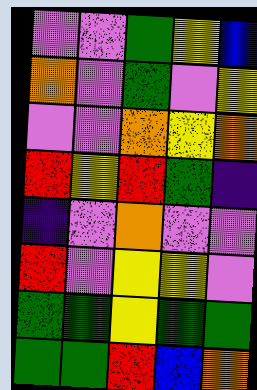[["violet", "violet", "green", "yellow", "blue"], ["orange", "violet", "green", "violet", "yellow"], ["violet", "violet", "orange", "yellow", "orange"], ["red", "yellow", "red", "green", "indigo"], ["indigo", "violet", "orange", "violet", "violet"], ["red", "violet", "yellow", "yellow", "violet"], ["green", "green", "yellow", "green", "green"], ["green", "green", "red", "blue", "orange"]]